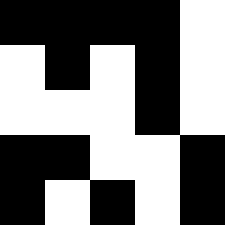[["black", "black", "black", "black", "white"], ["white", "black", "white", "black", "white"], ["white", "white", "white", "black", "white"], ["black", "black", "white", "white", "black"], ["black", "white", "black", "white", "black"]]